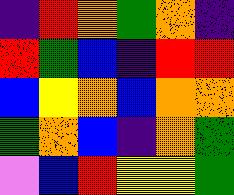[["indigo", "red", "orange", "green", "orange", "indigo"], ["red", "green", "blue", "indigo", "red", "red"], ["blue", "yellow", "orange", "blue", "orange", "orange"], ["green", "orange", "blue", "indigo", "orange", "green"], ["violet", "blue", "red", "yellow", "yellow", "green"]]